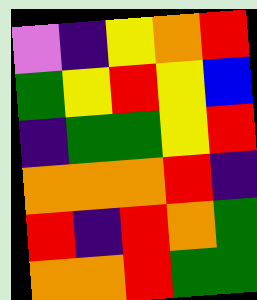[["violet", "indigo", "yellow", "orange", "red"], ["green", "yellow", "red", "yellow", "blue"], ["indigo", "green", "green", "yellow", "red"], ["orange", "orange", "orange", "red", "indigo"], ["red", "indigo", "red", "orange", "green"], ["orange", "orange", "red", "green", "green"]]